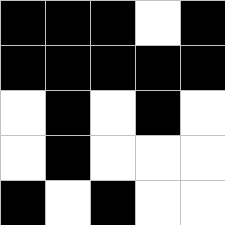[["black", "black", "black", "white", "black"], ["black", "black", "black", "black", "black"], ["white", "black", "white", "black", "white"], ["white", "black", "white", "white", "white"], ["black", "white", "black", "white", "white"]]